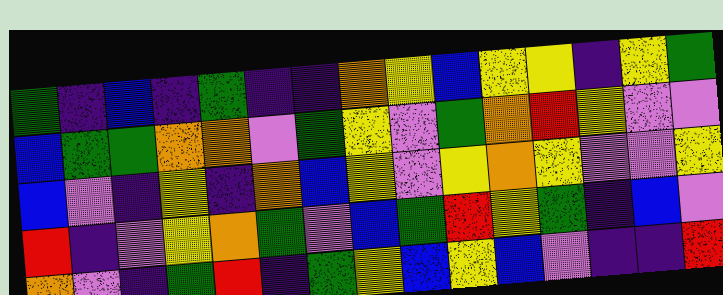[["green", "indigo", "blue", "indigo", "green", "indigo", "indigo", "orange", "yellow", "blue", "yellow", "yellow", "indigo", "yellow", "green"], ["blue", "green", "green", "orange", "orange", "violet", "green", "yellow", "violet", "green", "orange", "red", "yellow", "violet", "violet"], ["blue", "violet", "indigo", "yellow", "indigo", "orange", "blue", "yellow", "violet", "yellow", "orange", "yellow", "violet", "violet", "yellow"], ["red", "indigo", "violet", "yellow", "orange", "green", "violet", "blue", "green", "red", "yellow", "green", "indigo", "blue", "violet"], ["orange", "violet", "indigo", "green", "red", "indigo", "green", "yellow", "blue", "yellow", "blue", "violet", "indigo", "indigo", "red"]]